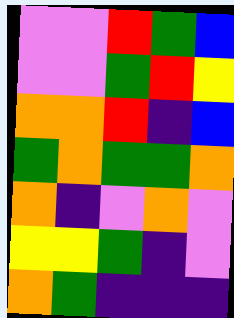[["violet", "violet", "red", "green", "blue"], ["violet", "violet", "green", "red", "yellow"], ["orange", "orange", "red", "indigo", "blue"], ["green", "orange", "green", "green", "orange"], ["orange", "indigo", "violet", "orange", "violet"], ["yellow", "yellow", "green", "indigo", "violet"], ["orange", "green", "indigo", "indigo", "indigo"]]